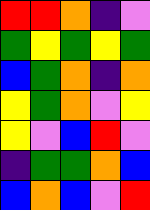[["red", "red", "orange", "indigo", "violet"], ["green", "yellow", "green", "yellow", "green"], ["blue", "green", "orange", "indigo", "orange"], ["yellow", "green", "orange", "violet", "yellow"], ["yellow", "violet", "blue", "red", "violet"], ["indigo", "green", "green", "orange", "blue"], ["blue", "orange", "blue", "violet", "red"]]